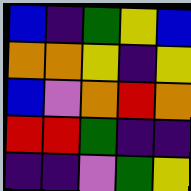[["blue", "indigo", "green", "yellow", "blue"], ["orange", "orange", "yellow", "indigo", "yellow"], ["blue", "violet", "orange", "red", "orange"], ["red", "red", "green", "indigo", "indigo"], ["indigo", "indigo", "violet", "green", "yellow"]]